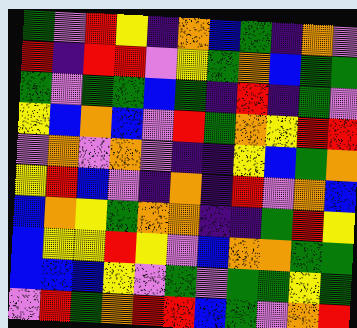[["green", "violet", "red", "yellow", "indigo", "orange", "blue", "green", "indigo", "orange", "violet"], ["red", "indigo", "red", "red", "violet", "yellow", "green", "orange", "blue", "green", "green"], ["green", "violet", "green", "green", "blue", "green", "indigo", "red", "indigo", "green", "violet"], ["yellow", "blue", "orange", "blue", "violet", "red", "green", "orange", "yellow", "red", "red"], ["violet", "orange", "violet", "orange", "violet", "indigo", "indigo", "yellow", "blue", "green", "orange"], ["yellow", "red", "blue", "violet", "indigo", "orange", "indigo", "red", "violet", "orange", "blue"], ["blue", "orange", "yellow", "green", "orange", "orange", "indigo", "indigo", "green", "red", "yellow"], ["blue", "yellow", "yellow", "red", "yellow", "violet", "blue", "orange", "orange", "green", "green"], ["blue", "blue", "blue", "yellow", "violet", "green", "violet", "green", "green", "yellow", "green"], ["violet", "red", "green", "orange", "red", "red", "blue", "green", "violet", "orange", "red"]]